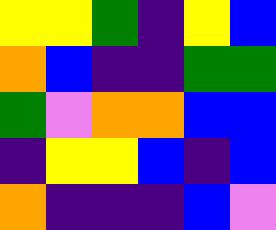[["yellow", "yellow", "green", "indigo", "yellow", "blue"], ["orange", "blue", "indigo", "indigo", "green", "green"], ["green", "violet", "orange", "orange", "blue", "blue"], ["indigo", "yellow", "yellow", "blue", "indigo", "blue"], ["orange", "indigo", "indigo", "indigo", "blue", "violet"]]